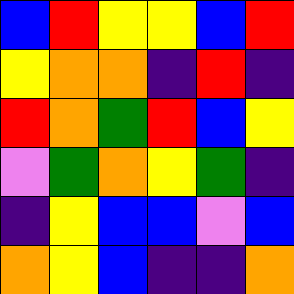[["blue", "red", "yellow", "yellow", "blue", "red"], ["yellow", "orange", "orange", "indigo", "red", "indigo"], ["red", "orange", "green", "red", "blue", "yellow"], ["violet", "green", "orange", "yellow", "green", "indigo"], ["indigo", "yellow", "blue", "blue", "violet", "blue"], ["orange", "yellow", "blue", "indigo", "indigo", "orange"]]